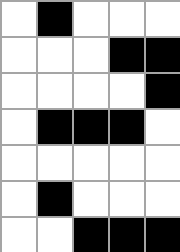[["white", "black", "white", "white", "white"], ["white", "white", "white", "black", "black"], ["white", "white", "white", "white", "black"], ["white", "black", "black", "black", "white"], ["white", "white", "white", "white", "white"], ["white", "black", "white", "white", "white"], ["white", "white", "black", "black", "black"]]